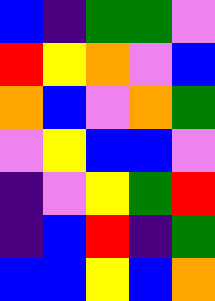[["blue", "indigo", "green", "green", "violet"], ["red", "yellow", "orange", "violet", "blue"], ["orange", "blue", "violet", "orange", "green"], ["violet", "yellow", "blue", "blue", "violet"], ["indigo", "violet", "yellow", "green", "red"], ["indigo", "blue", "red", "indigo", "green"], ["blue", "blue", "yellow", "blue", "orange"]]